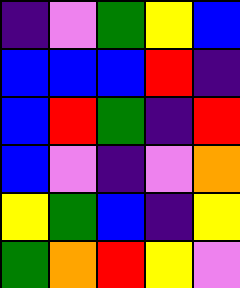[["indigo", "violet", "green", "yellow", "blue"], ["blue", "blue", "blue", "red", "indigo"], ["blue", "red", "green", "indigo", "red"], ["blue", "violet", "indigo", "violet", "orange"], ["yellow", "green", "blue", "indigo", "yellow"], ["green", "orange", "red", "yellow", "violet"]]